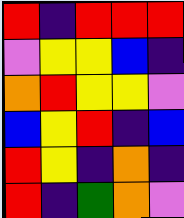[["red", "indigo", "red", "red", "red"], ["violet", "yellow", "yellow", "blue", "indigo"], ["orange", "red", "yellow", "yellow", "violet"], ["blue", "yellow", "red", "indigo", "blue"], ["red", "yellow", "indigo", "orange", "indigo"], ["red", "indigo", "green", "orange", "violet"]]